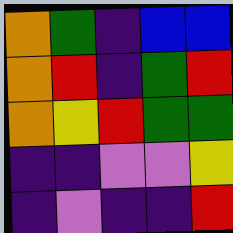[["orange", "green", "indigo", "blue", "blue"], ["orange", "red", "indigo", "green", "red"], ["orange", "yellow", "red", "green", "green"], ["indigo", "indigo", "violet", "violet", "yellow"], ["indigo", "violet", "indigo", "indigo", "red"]]